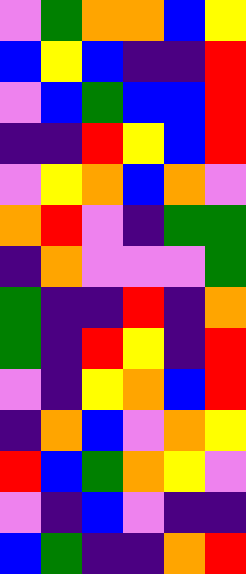[["violet", "green", "orange", "orange", "blue", "yellow"], ["blue", "yellow", "blue", "indigo", "indigo", "red"], ["violet", "blue", "green", "blue", "blue", "red"], ["indigo", "indigo", "red", "yellow", "blue", "red"], ["violet", "yellow", "orange", "blue", "orange", "violet"], ["orange", "red", "violet", "indigo", "green", "green"], ["indigo", "orange", "violet", "violet", "violet", "green"], ["green", "indigo", "indigo", "red", "indigo", "orange"], ["green", "indigo", "red", "yellow", "indigo", "red"], ["violet", "indigo", "yellow", "orange", "blue", "red"], ["indigo", "orange", "blue", "violet", "orange", "yellow"], ["red", "blue", "green", "orange", "yellow", "violet"], ["violet", "indigo", "blue", "violet", "indigo", "indigo"], ["blue", "green", "indigo", "indigo", "orange", "red"]]